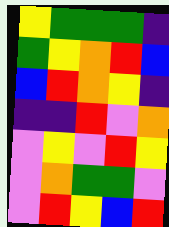[["yellow", "green", "green", "green", "indigo"], ["green", "yellow", "orange", "red", "blue"], ["blue", "red", "orange", "yellow", "indigo"], ["indigo", "indigo", "red", "violet", "orange"], ["violet", "yellow", "violet", "red", "yellow"], ["violet", "orange", "green", "green", "violet"], ["violet", "red", "yellow", "blue", "red"]]